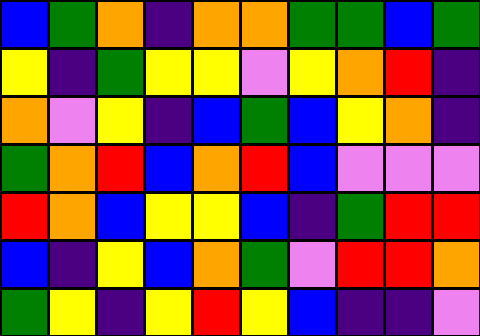[["blue", "green", "orange", "indigo", "orange", "orange", "green", "green", "blue", "green"], ["yellow", "indigo", "green", "yellow", "yellow", "violet", "yellow", "orange", "red", "indigo"], ["orange", "violet", "yellow", "indigo", "blue", "green", "blue", "yellow", "orange", "indigo"], ["green", "orange", "red", "blue", "orange", "red", "blue", "violet", "violet", "violet"], ["red", "orange", "blue", "yellow", "yellow", "blue", "indigo", "green", "red", "red"], ["blue", "indigo", "yellow", "blue", "orange", "green", "violet", "red", "red", "orange"], ["green", "yellow", "indigo", "yellow", "red", "yellow", "blue", "indigo", "indigo", "violet"]]